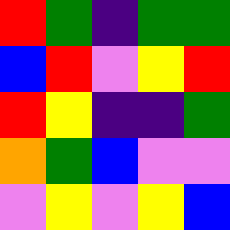[["red", "green", "indigo", "green", "green"], ["blue", "red", "violet", "yellow", "red"], ["red", "yellow", "indigo", "indigo", "green"], ["orange", "green", "blue", "violet", "violet"], ["violet", "yellow", "violet", "yellow", "blue"]]